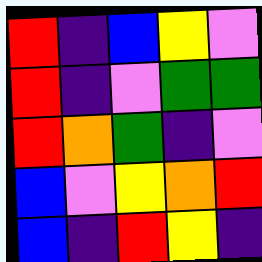[["red", "indigo", "blue", "yellow", "violet"], ["red", "indigo", "violet", "green", "green"], ["red", "orange", "green", "indigo", "violet"], ["blue", "violet", "yellow", "orange", "red"], ["blue", "indigo", "red", "yellow", "indigo"]]